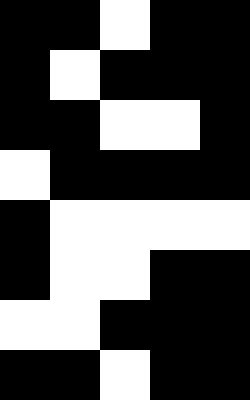[["black", "black", "white", "black", "black"], ["black", "white", "black", "black", "black"], ["black", "black", "white", "white", "black"], ["white", "black", "black", "black", "black"], ["black", "white", "white", "white", "white"], ["black", "white", "white", "black", "black"], ["white", "white", "black", "black", "black"], ["black", "black", "white", "black", "black"]]